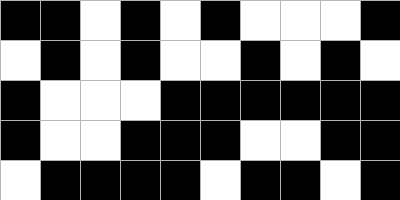[["black", "black", "white", "black", "white", "black", "white", "white", "white", "black"], ["white", "black", "white", "black", "white", "white", "black", "white", "black", "white"], ["black", "white", "white", "white", "black", "black", "black", "black", "black", "black"], ["black", "white", "white", "black", "black", "black", "white", "white", "black", "black"], ["white", "black", "black", "black", "black", "white", "black", "black", "white", "black"]]